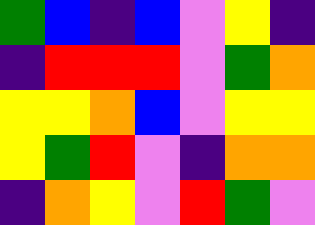[["green", "blue", "indigo", "blue", "violet", "yellow", "indigo"], ["indigo", "red", "red", "red", "violet", "green", "orange"], ["yellow", "yellow", "orange", "blue", "violet", "yellow", "yellow"], ["yellow", "green", "red", "violet", "indigo", "orange", "orange"], ["indigo", "orange", "yellow", "violet", "red", "green", "violet"]]